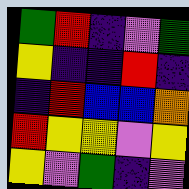[["green", "red", "indigo", "violet", "green"], ["yellow", "indigo", "indigo", "red", "indigo"], ["indigo", "red", "blue", "blue", "orange"], ["red", "yellow", "yellow", "violet", "yellow"], ["yellow", "violet", "green", "indigo", "violet"]]